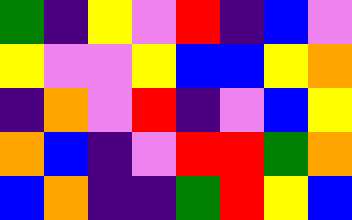[["green", "indigo", "yellow", "violet", "red", "indigo", "blue", "violet"], ["yellow", "violet", "violet", "yellow", "blue", "blue", "yellow", "orange"], ["indigo", "orange", "violet", "red", "indigo", "violet", "blue", "yellow"], ["orange", "blue", "indigo", "violet", "red", "red", "green", "orange"], ["blue", "orange", "indigo", "indigo", "green", "red", "yellow", "blue"]]